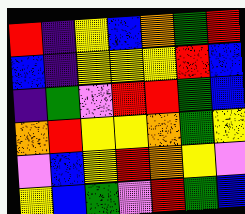[["red", "indigo", "yellow", "blue", "orange", "green", "red"], ["blue", "indigo", "yellow", "yellow", "yellow", "red", "blue"], ["indigo", "green", "violet", "red", "red", "green", "blue"], ["orange", "red", "yellow", "yellow", "orange", "green", "yellow"], ["violet", "blue", "yellow", "red", "orange", "yellow", "violet"], ["yellow", "blue", "green", "violet", "red", "green", "blue"]]